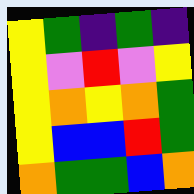[["yellow", "green", "indigo", "green", "indigo"], ["yellow", "violet", "red", "violet", "yellow"], ["yellow", "orange", "yellow", "orange", "green"], ["yellow", "blue", "blue", "red", "green"], ["orange", "green", "green", "blue", "orange"]]